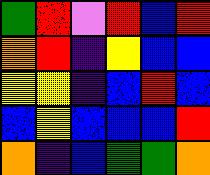[["green", "red", "violet", "red", "blue", "red"], ["orange", "red", "indigo", "yellow", "blue", "blue"], ["yellow", "yellow", "indigo", "blue", "red", "blue"], ["blue", "yellow", "blue", "blue", "blue", "red"], ["orange", "indigo", "blue", "green", "green", "orange"]]